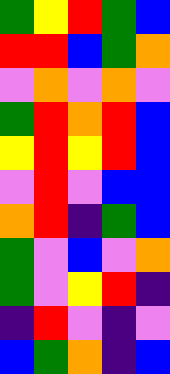[["green", "yellow", "red", "green", "blue"], ["red", "red", "blue", "green", "orange"], ["violet", "orange", "violet", "orange", "violet"], ["green", "red", "orange", "red", "blue"], ["yellow", "red", "yellow", "red", "blue"], ["violet", "red", "violet", "blue", "blue"], ["orange", "red", "indigo", "green", "blue"], ["green", "violet", "blue", "violet", "orange"], ["green", "violet", "yellow", "red", "indigo"], ["indigo", "red", "violet", "indigo", "violet"], ["blue", "green", "orange", "indigo", "blue"]]